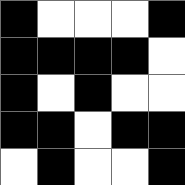[["black", "white", "white", "white", "black"], ["black", "black", "black", "black", "white"], ["black", "white", "black", "white", "white"], ["black", "black", "white", "black", "black"], ["white", "black", "white", "white", "black"]]